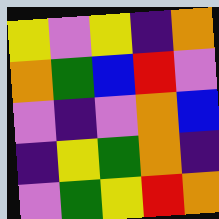[["yellow", "violet", "yellow", "indigo", "orange"], ["orange", "green", "blue", "red", "violet"], ["violet", "indigo", "violet", "orange", "blue"], ["indigo", "yellow", "green", "orange", "indigo"], ["violet", "green", "yellow", "red", "orange"]]